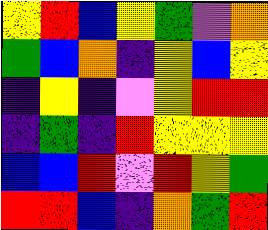[["yellow", "red", "blue", "yellow", "green", "violet", "orange"], ["green", "blue", "orange", "indigo", "yellow", "blue", "yellow"], ["indigo", "yellow", "indigo", "violet", "yellow", "red", "red"], ["indigo", "green", "indigo", "red", "yellow", "yellow", "yellow"], ["blue", "blue", "red", "violet", "red", "yellow", "green"], ["red", "red", "blue", "indigo", "orange", "green", "red"]]